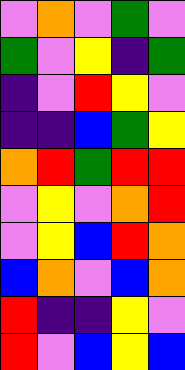[["violet", "orange", "violet", "green", "violet"], ["green", "violet", "yellow", "indigo", "green"], ["indigo", "violet", "red", "yellow", "violet"], ["indigo", "indigo", "blue", "green", "yellow"], ["orange", "red", "green", "red", "red"], ["violet", "yellow", "violet", "orange", "red"], ["violet", "yellow", "blue", "red", "orange"], ["blue", "orange", "violet", "blue", "orange"], ["red", "indigo", "indigo", "yellow", "violet"], ["red", "violet", "blue", "yellow", "blue"]]